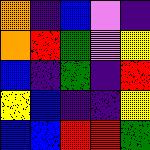[["orange", "indigo", "blue", "violet", "indigo"], ["orange", "red", "green", "violet", "yellow"], ["blue", "indigo", "green", "indigo", "red"], ["yellow", "blue", "indigo", "indigo", "yellow"], ["blue", "blue", "red", "red", "green"]]